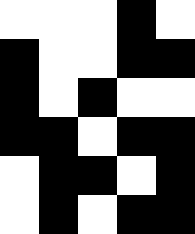[["white", "white", "white", "black", "white"], ["black", "white", "white", "black", "black"], ["black", "white", "black", "white", "white"], ["black", "black", "white", "black", "black"], ["white", "black", "black", "white", "black"], ["white", "black", "white", "black", "black"]]